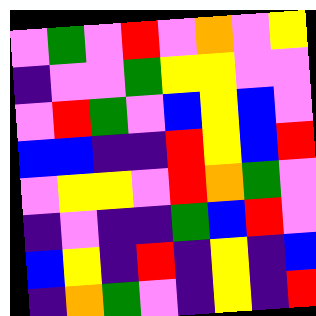[["violet", "green", "violet", "red", "violet", "orange", "violet", "yellow"], ["indigo", "violet", "violet", "green", "yellow", "yellow", "violet", "violet"], ["violet", "red", "green", "violet", "blue", "yellow", "blue", "violet"], ["blue", "blue", "indigo", "indigo", "red", "yellow", "blue", "red"], ["violet", "yellow", "yellow", "violet", "red", "orange", "green", "violet"], ["indigo", "violet", "indigo", "indigo", "green", "blue", "red", "violet"], ["blue", "yellow", "indigo", "red", "indigo", "yellow", "indigo", "blue"], ["indigo", "orange", "green", "violet", "indigo", "yellow", "indigo", "red"]]